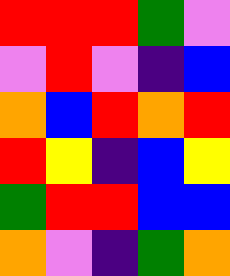[["red", "red", "red", "green", "violet"], ["violet", "red", "violet", "indigo", "blue"], ["orange", "blue", "red", "orange", "red"], ["red", "yellow", "indigo", "blue", "yellow"], ["green", "red", "red", "blue", "blue"], ["orange", "violet", "indigo", "green", "orange"]]